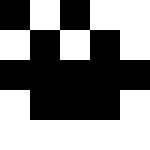[["black", "white", "black", "white", "white"], ["white", "black", "white", "black", "white"], ["black", "black", "black", "black", "black"], ["white", "black", "black", "black", "white"], ["white", "white", "white", "white", "white"]]